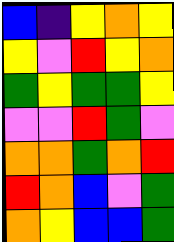[["blue", "indigo", "yellow", "orange", "yellow"], ["yellow", "violet", "red", "yellow", "orange"], ["green", "yellow", "green", "green", "yellow"], ["violet", "violet", "red", "green", "violet"], ["orange", "orange", "green", "orange", "red"], ["red", "orange", "blue", "violet", "green"], ["orange", "yellow", "blue", "blue", "green"]]